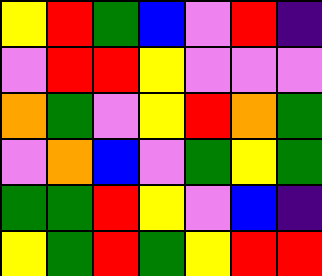[["yellow", "red", "green", "blue", "violet", "red", "indigo"], ["violet", "red", "red", "yellow", "violet", "violet", "violet"], ["orange", "green", "violet", "yellow", "red", "orange", "green"], ["violet", "orange", "blue", "violet", "green", "yellow", "green"], ["green", "green", "red", "yellow", "violet", "blue", "indigo"], ["yellow", "green", "red", "green", "yellow", "red", "red"]]